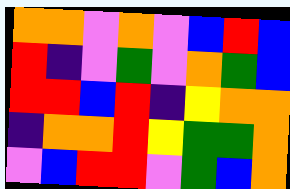[["orange", "orange", "violet", "orange", "violet", "blue", "red", "blue"], ["red", "indigo", "violet", "green", "violet", "orange", "green", "blue"], ["red", "red", "blue", "red", "indigo", "yellow", "orange", "orange"], ["indigo", "orange", "orange", "red", "yellow", "green", "green", "orange"], ["violet", "blue", "red", "red", "violet", "green", "blue", "orange"]]